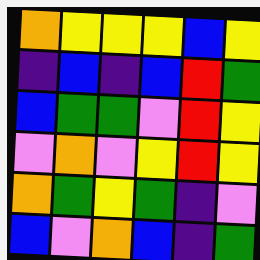[["orange", "yellow", "yellow", "yellow", "blue", "yellow"], ["indigo", "blue", "indigo", "blue", "red", "green"], ["blue", "green", "green", "violet", "red", "yellow"], ["violet", "orange", "violet", "yellow", "red", "yellow"], ["orange", "green", "yellow", "green", "indigo", "violet"], ["blue", "violet", "orange", "blue", "indigo", "green"]]